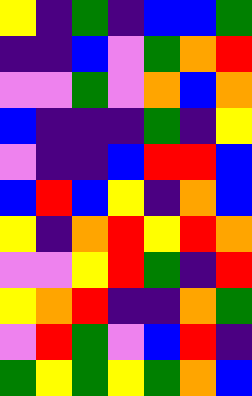[["yellow", "indigo", "green", "indigo", "blue", "blue", "green"], ["indigo", "indigo", "blue", "violet", "green", "orange", "red"], ["violet", "violet", "green", "violet", "orange", "blue", "orange"], ["blue", "indigo", "indigo", "indigo", "green", "indigo", "yellow"], ["violet", "indigo", "indigo", "blue", "red", "red", "blue"], ["blue", "red", "blue", "yellow", "indigo", "orange", "blue"], ["yellow", "indigo", "orange", "red", "yellow", "red", "orange"], ["violet", "violet", "yellow", "red", "green", "indigo", "red"], ["yellow", "orange", "red", "indigo", "indigo", "orange", "green"], ["violet", "red", "green", "violet", "blue", "red", "indigo"], ["green", "yellow", "green", "yellow", "green", "orange", "blue"]]